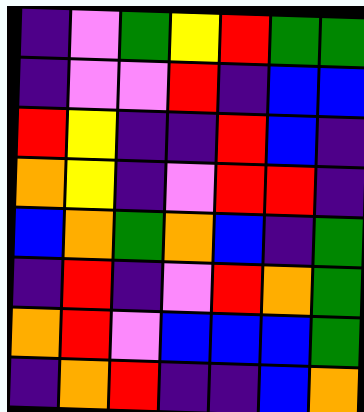[["indigo", "violet", "green", "yellow", "red", "green", "green"], ["indigo", "violet", "violet", "red", "indigo", "blue", "blue"], ["red", "yellow", "indigo", "indigo", "red", "blue", "indigo"], ["orange", "yellow", "indigo", "violet", "red", "red", "indigo"], ["blue", "orange", "green", "orange", "blue", "indigo", "green"], ["indigo", "red", "indigo", "violet", "red", "orange", "green"], ["orange", "red", "violet", "blue", "blue", "blue", "green"], ["indigo", "orange", "red", "indigo", "indigo", "blue", "orange"]]